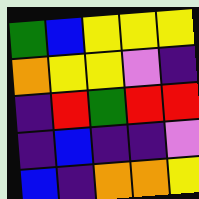[["green", "blue", "yellow", "yellow", "yellow"], ["orange", "yellow", "yellow", "violet", "indigo"], ["indigo", "red", "green", "red", "red"], ["indigo", "blue", "indigo", "indigo", "violet"], ["blue", "indigo", "orange", "orange", "yellow"]]